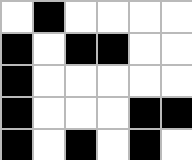[["white", "black", "white", "white", "white", "white"], ["black", "white", "black", "black", "white", "white"], ["black", "white", "white", "white", "white", "white"], ["black", "white", "white", "white", "black", "black"], ["black", "white", "black", "white", "black", "white"]]